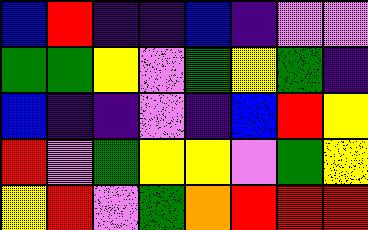[["blue", "red", "indigo", "indigo", "blue", "indigo", "violet", "violet"], ["green", "green", "yellow", "violet", "green", "yellow", "green", "indigo"], ["blue", "indigo", "indigo", "violet", "indigo", "blue", "red", "yellow"], ["red", "violet", "green", "yellow", "yellow", "violet", "green", "yellow"], ["yellow", "red", "violet", "green", "orange", "red", "red", "red"]]